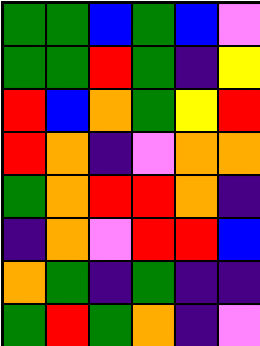[["green", "green", "blue", "green", "blue", "violet"], ["green", "green", "red", "green", "indigo", "yellow"], ["red", "blue", "orange", "green", "yellow", "red"], ["red", "orange", "indigo", "violet", "orange", "orange"], ["green", "orange", "red", "red", "orange", "indigo"], ["indigo", "orange", "violet", "red", "red", "blue"], ["orange", "green", "indigo", "green", "indigo", "indigo"], ["green", "red", "green", "orange", "indigo", "violet"]]